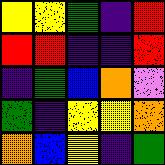[["yellow", "yellow", "green", "indigo", "red"], ["red", "red", "indigo", "indigo", "red"], ["indigo", "green", "blue", "orange", "violet"], ["green", "indigo", "yellow", "yellow", "orange"], ["orange", "blue", "yellow", "indigo", "green"]]